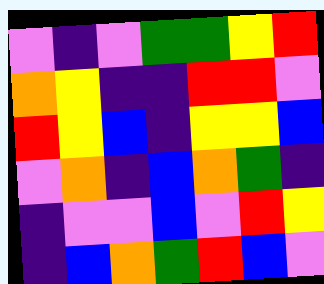[["violet", "indigo", "violet", "green", "green", "yellow", "red"], ["orange", "yellow", "indigo", "indigo", "red", "red", "violet"], ["red", "yellow", "blue", "indigo", "yellow", "yellow", "blue"], ["violet", "orange", "indigo", "blue", "orange", "green", "indigo"], ["indigo", "violet", "violet", "blue", "violet", "red", "yellow"], ["indigo", "blue", "orange", "green", "red", "blue", "violet"]]